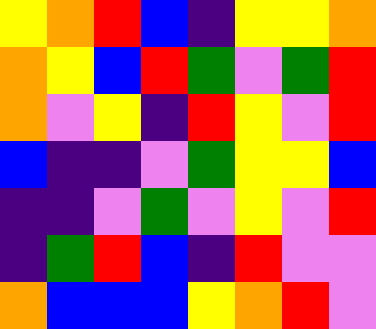[["yellow", "orange", "red", "blue", "indigo", "yellow", "yellow", "orange"], ["orange", "yellow", "blue", "red", "green", "violet", "green", "red"], ["orange", "violet", "yellow", "indigo", "red", "yellow", "violet", "red"], ["blue", "indigo", "indigo", "violet", "green", "yellow", "yellow", "blue"], ["indigo", "indigo", "violet", "green", "violet", "yellow", "violet", "red"], ["indigo", "green", "red", "blue", "indigo", "red", "violet", "violet"], ["orange", "blue", "blue", "blue", "yellow", "orange", "red", "violet"]]